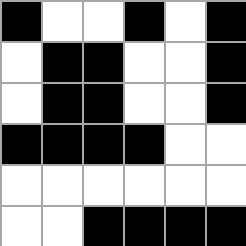[["black", "white", "white", "black", "white", "black"], ["white", "black", "black", "white", "white", "black"], ["white", "black", "black", "white", "white", "black"], ["black", "black", "black", "black", "white", "white"], ["white", "white", "white", "white", "white", "white"], ["white", "white", "black", "black", "black", "black"]]